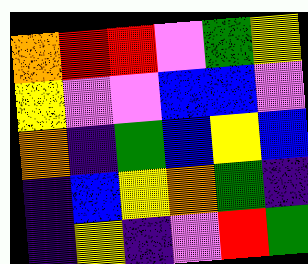[["orange", "red", "red", "violet", "green", "yellow"], ["yellow", "violet", "violet", "blue", "blue", "violet"], ["orange", "indigo", "green", "blue", "yellow", "blue"], ["indigo", "blue", "yellow", "orange", "green", "indigo"], ["indigo", "yellow", "indigo", "violet", "red", "green"]]